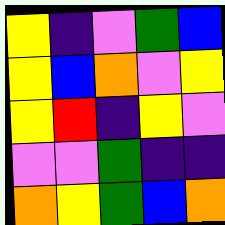[["yellow", "indigo", "violet", "green", "blue"], ["yellow", "blue", "orange", "violet", "yellow"], ["yellow", "red", "indigo", "yellow", "violet"], ["violet", "violet", "green", "indigo", "indigo"], ["orange", "yellow", "green", "blue", "orange"]]